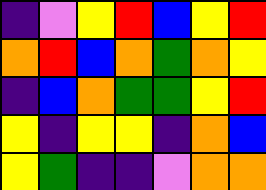[["indigo", "violet", "yellow", "red", "blue", "yellow", "red"], ["orange", "red", "blue", "orange", "green", "orange", "yellow"], ["indigo", "blue", "orange", "green", "green", "yellow", "red"], ["yellow", "indigo", "yellow", "yellow", "indigo", "orange", "blue"], ["yellow", "green", "indigo", "indigo", "violet", "orange", "orange"]]